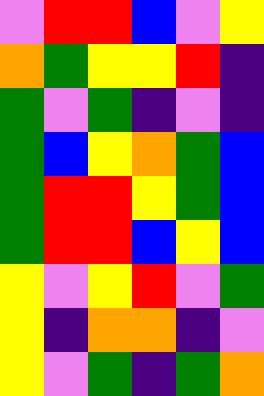[["violet", "red", "red", "blue", "violet", "yellow"], ["orange", "green", "yellow", "yellow", "red", "indigo"], ["green", "violet", "green", "indigo", "violet", "indigo"], ["green", "blue", "yellow", "orange", "green", "blue"], ["green", "red", "red", "yellow", "green", "blue"], ["green", "red", "red", "blue", "yellow", "blue"], ["yellow", "violet", "yellow", "red", "violet", "green"], ["yellow", "indigo", "orange", "orange", "indigo", "violet"], ["yellow", "violet", "green", "indigo", "green", "orange"]]